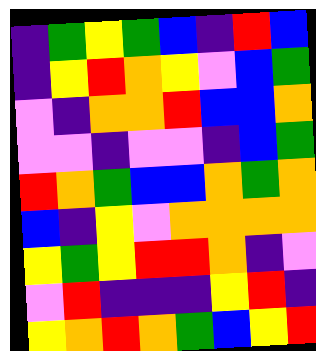[["indigo", "green", "yellow", "green", "blue", "indigo", "red", "blue"], ["indigo", "yellow", "red", "orange", "yellow", "violet", "blue", "green"], ["violet", "indigo", "orange", "orange", "red", "blue", "blue", "orange"], ["violet", "violet", "indigo", "violet", "violet", "indigo", "blue", "green"], ["red", "orange", "green", "blue", "blue", "orange", "green", "orange"], ["blue", "indigo", "yellow", "violet", "orange", "orange", "orange", "orange"], ["yellow", "green", "yellow", "red", "red", "orange", "indigo", "violet"], ["violet", "red", "indigo", "indigo", "indigo", "yellow", "red", "indigo"], ["yellow", "orange", "red", "orange", "green", "blue", "yellow", "red"]]